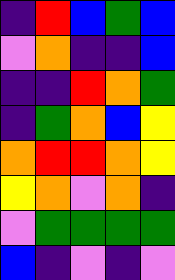[["indigo", "red", "blue", "green", "blue"], ["violet", "orange", "indigo", "indigo", "blue"], ["indigo", "indigo", "red", "orange", "green"], ["indigo", "green", "orange", "blue", "yellow"], ["orange", "red", "red", "orange", "yellow"], ["yellow", "orange", "violet", "orange", "indigo"], ["violet", "green", "green", "green", "green"], ["blue", "indigo", "violet", "indigo", "violet"]]